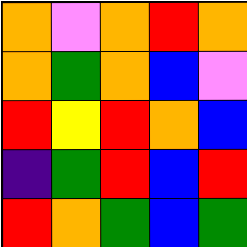[["orange", "violet", "orange", "red", "orange"], ["orange", "green", "orange", "blue", "violet"], ["red", "yellow", "red", "orange", "blue"], ["indigo", "green", "red", "blue", "red"], ["red", "orange", "green", "blue", "green"]]